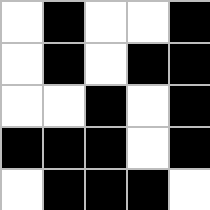[["white", "black", "white", "white", "black"], ["white", "black", "white", "black", "black"], ["white", "white", "black", "white", "black"], ["black", "black", "black", "white", "black"], ["white", "black", "black", "black", "white"]]